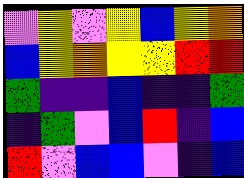[["violet", "yellow", "violet", "yellow", "blue", "yellow", "orange"], ["blue", "yellow", "orange", "yellow", "yellow", "red", "red"], ["green", "indigo", "indigo", "blue", "indigo", "indigo", "green"], ["indigo", "green", "violet", "blue", "red", "indigo", "blue"], ["red", "violet", "blue", "blue", "violet", "indigo", "blue"]]